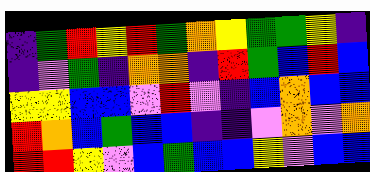[["indigo", "green", "red", "yellow", "red", "green", "orange", "yellow", "green", "green", "yellow", "indigo"], ["indigo", "violet", "green", "indigo", "orange", "orange", "indigo", "red", "green", "blue", "red", "blue"], ["yellow", "yellow", "blue", "blue", "violet", "red", "violet", "indigo", "blue", "orange", "blue", "blue"], ["red", "orange", "blue", "green", "blue", "blue", "indigo", "indigo", "violet", "orange", "violet", "orange"], ["red", "red", "yellow", "violet", "blue", "green", "blue", "blue", "yellow", "violet", "blue", "blue"]]